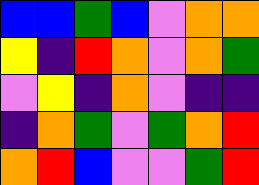[["blue", "blue", "green", "blue", "violet", "orange", "orange"], ["yellow", "indigo", "red", "orange", "violet", "orange", "green"], ["violet", "yellow", "indigo", "orange", "violet", "indigo", "indigo"], ["indigo", "orange", "green", "violet", "green", "orange", "red"], ["orange", "red", "blue", "violet", "violet", "green", "red"]]